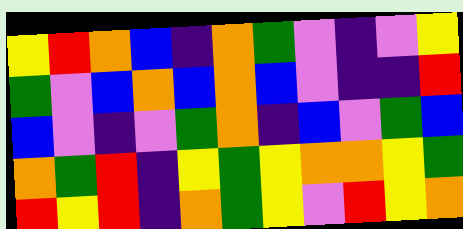[["yellow", "red", "orange", "blue", "indigo", "orange", "green", "violet", "indigo", "violet", "yellow"], ["green", "violet", "blue", "orange", "blue", "orange", "blue", "violet", "indigo", "indigo", "red"], ["blue", "violet", "indigo", "violet", "green", "orange", "indigo", "blue", "violet", "green", "blue"], ["orange", "green", "red", "indigo", "yellow", "green", "yellow", "orange", "orange", "yellow", "green"], ["red", "yellow", "red", "indigo", "orange", "green", "yellow", "violet", "red", "yellow", "orange"]]